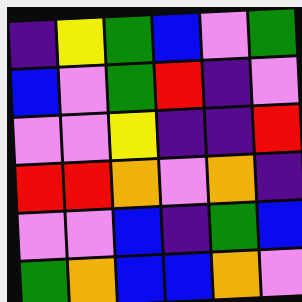[["indigo", "yellow", "green", "blue", "violet", "green"], ["blue", "violet", "green", "red", "indigo", "violet"], ["violet", "violet", "yellow", "indigo", "indigo", "red"], ["red", "red", "orange", "violet", "orange", "indigo"], ["violet", "violet", "blue", "indigo", "green", "blue"], ["green", "orange", "blue", "blue", "orange", "violet"]]